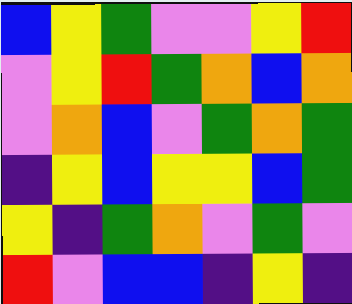[["blue", "yellow", "green", "violet", "violet", "yellow", "red"], ["violet", "yellow", "red", "green", "orange", "blue", "orange"], ["violet", "orange", "blue", "violet", "green", "orange", "green"], ["indigo", "yellow", "blue", "yellow", "yellow", "blue", "green"], ["yellow", "indigo", "green", "orange", "violet", "green", "violet"], ["red", "violet", "blue", "blue", "indigo", "yellow", "indigo"]]